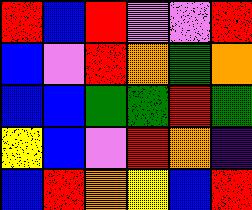[["red", "blue", "red", "violet", "violet", "red"], ["blue", "violet", "red", "orange", "green", "orange"], ["blue", "blue", "green", "green", "red", "green"], ["yellow", "blue", "violet", "red", "orange", "indigo"], ["blue", "red", "orange", "yellow", "blue", "red"]]